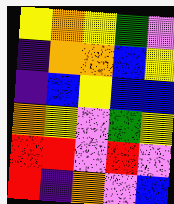[["yellow", "orange", "yellow", "green", "violet"], ["indigo", "orange", "orange", "blue", "yellow"], ["indigo", "blue", "yellow", "blue", "blue"], ["orange", "yellow", "violet", "green", "yellow"], ["red", "red", "violet", "red", "violet"], ["red", "indigo", "orange", "violet", "blue"]]